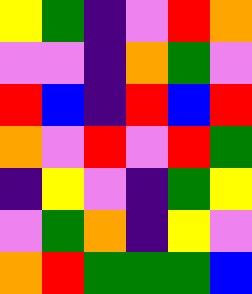[["yellow", "green", "indigo", "violet", "red", "orange"], ["violet", "violet", "indigo", "orange", "green", "violet"], ["red", "blue", "indigo", "red", "blue", "red"], ["orange", "violet", "red", "violet", "red", "green"], ["indigo", "yellow", "violet", "indigo", "green", "yellow"], ["violet", "green", "orange", "indigo", "yellow", "violet"], ["orange", "red", "green", "green", "green", "blue"]]